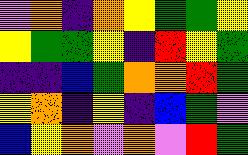[["violet", "orange", "indigo", "orange", "yellow", "green", "green", "yellow"], ["yellow", "green", "green", "yellow", "indigo", "red", "yellow", "green"], ["indigo", "indigo", "blue", "green", "orange", "orange", "red", "green"], ["yellow", "orange", "indigo", "yellow", "indigo", "blue", "green", "violet"], ["blue", "yellow", "orange", "violet", "orange", "violet", "red", "green"]]